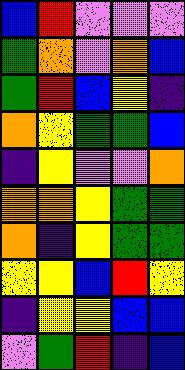[["blue", "red", "violet", "violet", "violet"], ["green", "orange", "violet", "orange", "blue"], ["green", "red", "blue", "yellow", "indigo"], ["orange", "yellow", "green", "green", "blue"], ["indigo", "yellow", "violet", "violet", "orange"], ["orange", "orange", "yellow", "green", "green"], ["orange", "indigo", "yellow", "green", "green"], ["yellow", "yellow", "blue", "red", "yellow"], ["indigo", "yellow", "yellow", "blue", "blue"], ["violet", "green", "red", "indigo", "blue"]]